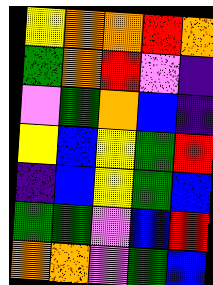[["yellow", "orange", "orange", "red", "orange"], ["green", "orange", "red", "violet", "indigo"], ["violet", "green", "orange", "blue", "indigo"], ["yellow", "blue", "yellow", "green", "red"], ["indigo", "blue", "yellow", "green", "blue"], ["green", "green", "violet", "blue", "red"], ["orange", "orange", "violet", "green", "blue"]]